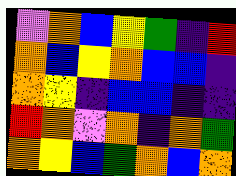[["violet", "orange", "blue", "yellow", "green", "indigo", "red"], ["orange", "blue", "yellow", "orange", "blue", "blue", "indigo"], ["orange", "yellow", "indigo", "blue", "blue", "indigo", "indigo"], ["red", "orange", "violet", "orange", "indigo", "orange", "green"], ["orange", "yellow", "blue", "green", "orange", "blue", "orange"]]